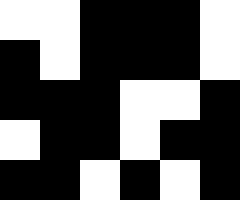[["white", "white", "black", "black", "black", "white"], ["black", "white", "black", "black", "black", "white"], ["black", "black", "black", "white", "white", "black"], ["white", "black", "black", "white", "black", "black"], ["black", "black", "white", "black", "white", "black"]]